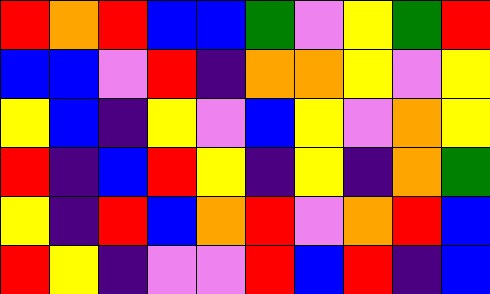[["red", "orange", "red", "blue", "blue", "green", "violet", "yellow", "green", "red"], ["blue", "blue", "violet", "red", "indigo", "orange", "orange", "yellow", "violet", "yellow"], ["yellow", "blue", "indigo", "yellow", "violet", "blue", "yellow", "violet", "orange", "yellow"], ["red", "indigo", "blue", "red", "yellow", "indigo", "yellow", "indigo", "orange", "green"], ["yellow", "indigo", "red", "blue", "orange", "red", "violet", "orange", "red", "blue"], ["red", "yellow", "indigo", "violet", "violet", "red", "blue", "red", "indigo", "blue"]]